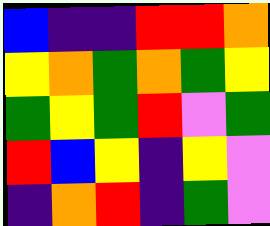[["blue", "indigo", "indigo", "red", "red", "orange"], ["yellow", "orange", "green", "orange", "green", "yellow"], ["green", "yellow", "green", "red", "violet", "green"], ["red", "blue", "yellow", "indigo", "yellow", "violet"], ["indigo", "orange", "red", "indigo", "green", "violet"]]